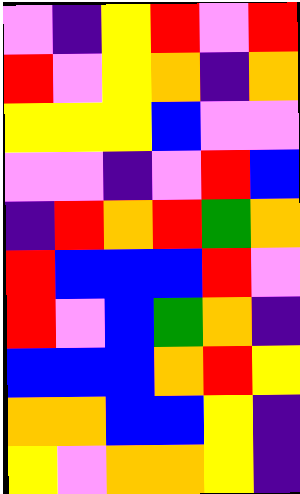[["violet", "indigo", "yellow", "red", "violet", "red"], ["red", "violet", "yellow", "orange", "indigo", "orange"], ["yellow", "yellow", "yellow", "blue", "violet", "violet"], ["violet", "violet", "indigo", "violet", "red", "blue"], ["indigo", "red", "orange", "red", "green", "orange"], ["red", "blue", "blue", "blue", "red", "violet"], ["red", "violet", "blue", "green", "orange", "indigo"], ["blue", "blue", "blue", "orange", "red", "yellow"], ["orange", "orange", "blue", "blue", "yellow", "indigo"], ["yellow", "violet", "orange", "orange", "yellow", "indigo"]]